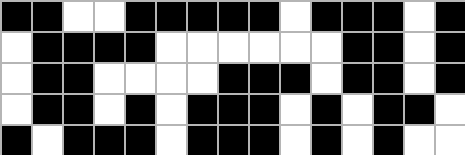[["black", "black", "white", "white", "black", "black", "black", "black", "black", "white", "black", "black", "black", "white", "black"], ["white", "black", "black", "black", "black", "white", "white", "white", "white", "white", "white", "black", "black", "white", "black"], ["white", "black", "black", "white", "white", "white", "white", "black", "black", "black", "white", "black", "black", "white", "black"], ["white", "black", "black", "white", "black", "white", "black", "black", "black", "white", "black", "white", "black", "black", "white"], ["black", "white", "black", "black", "black", "white", "black", "black", "black", "white", "black", "white", "black", "white", "white"]]